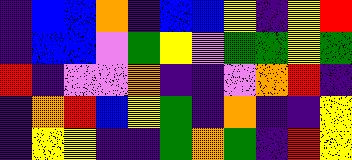[["indigo", "blue", "blue", "orange", "indigo", "blue", "blue", "yellow", "indigo", "yellow", "red"], ["indigo", "blue", "blue", "violet", "green", "yellow", "violet", "green", "green", "yellow", "green"], ["red", "indigo", "violet", "violet", "orange", "indigo", "indigo", "violet", "orange", "red", "indigo"], ["indigo", "orange", "red", "blue", "yellow", "green", "indigo", "orange", "indigo", "indigo", "yellow"], ["indigo", "yellow", "yellow", "indigo", "indigo", "green", "orange", "green", "indigo", "red", "yellow"]]